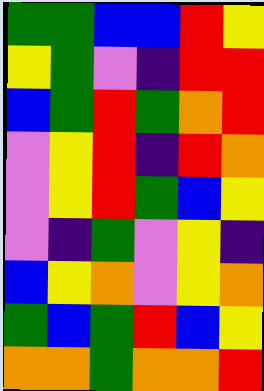[["green", "green", "blue", "blue", "red", "yellow"], ["yellow", "green", "violet", "indigo", "red", "red"], ["blue", "green", "red", "green", "orange", "red"], ["violet", "yellow", "red", "indigo", "red", "orange"], ["violet", "yellow", "red", "green", "blue", "yellow"], ["violet", "indigo", "green", "violet", "yellow", "indigo"], ["blue", "yellow", "orange", "violet", "yellow", "orange"], ["green", "blue", "green", "red", "blue", "yellow"], ["orange", "orange", "green", "orange", "orange", "red"]]